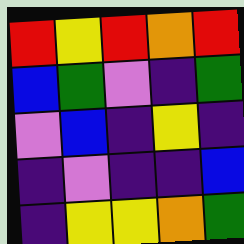[["red", "yellow", "red", "orange", "red"], ["blue", "green", "violet", "indigo", "green"], ["violet", "blue", "indigo", "yellow", "indigo"], ["indigo", "violet", "indigo", "indigo", "blue"], ["indigo", "yellow", "yellow", "orange", "green"]]